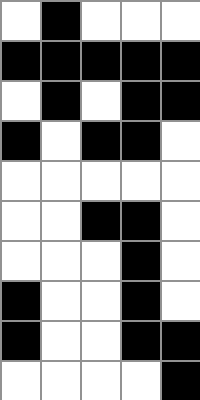[["white", "black", "white", "white", "white"], ["black", "black", "black", "black", "black"], ["white", "black", "white", "black", "black"], ["black", "white", "black", "black", "white"], ["white", "white", "white", "white", "white"], ["white", "white", "black", "black", "white"], ["white", "white", "white", "black", "white"], ["black", "white", "white", "black", "white"], ["black", "white", "white", "black", "black"], ["white", "white", "white", "white", "black"]]